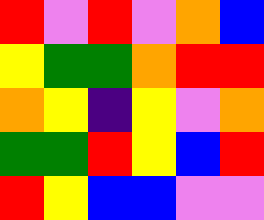[["red", "violet", "red", "violet", "orange", "blue"], ["yellow", "green", "green", "orange", "red", "red"], ["orange", "yellow", "indigo", "yellow", "violet", "orange"], ["green", "green", "red", "yellow", "blue", "red"], ["red", "yellow", "blue", "blue", "violet", "violet"]]